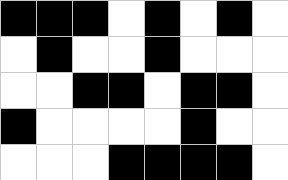[["black", "black", "black", "white", "black", "white", "black", "white"], ["white", "black", "white", "white", "black", "white", "white", "white"], ["white", "white", "black", "black", "white", "black", "black", "white"], ["black", "white", "white", "white", "white", "black", "white", "white"], ["white", "white", "white", "black", "black", "black", "black", "white"]]